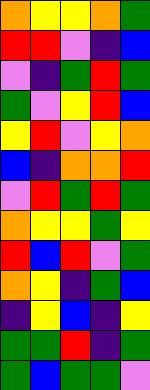[["orange", "yellow", "yellow", "orange", "green"], ["red", "red", "violet", "indigo", "blue"], ["violet", "indigo", "green", "red", "green"], ["green", "violet", "yellow", "red", "blue"], ["yellow", "red", "violet", "yellow", "orange"], ["blue", "indigo", "orange", "orange", "red"], ["violet", "red", "green", "red", "green"], ["orange", "yellow", "yellow", "green", "yellow"], ["red", "blue", "red", "violet", "green"], ["orange", "yellow", "indigo", "green", "blue"], ["indigo", "yellow", "blue", "indigo", "yellow"], ["green", "green", "red", "indigo", "green"], ["green", "blue", "green", "green", "violet"]]